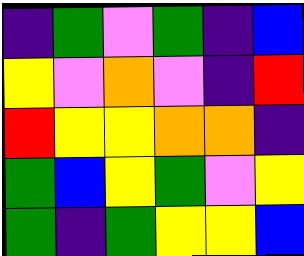[["indigo", "green", "violet", "green", "indigo", "blue"], ["yellow", "violet", "orange", "violet", "indigo", "red"], ["red", "yellow", "yellow", "orange", "orange", "indigo"], ["green", "blue", "yellow", "green", "violet", "yellow"], ["green", "indigo", "green", "yellow", "yellow", "blue"]]